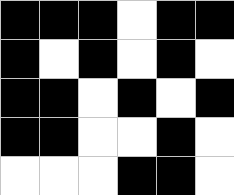[["black", "black", "black", "white", "black", "black"], ["black", "white", "black", "white", "black", "white"], ["black", "black", "white", "black", "white", "black"], ["black", "black", "white", "white", "black", "white"], ["white", "white", "white", "black", "black", "white"]]